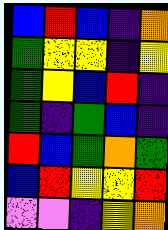[["blue", "red", "blue", "indigo", "orange"], ["green", "yellow", "yellow", "indigo", "yellow"], ["green", "yellow", "blue", "red", "indigo"], ["green", "indigo", "green", "blue", "indigo"], ["red", "blue", "green", "orange", "green"], ["blue", "red", "yellow", "yellow", "red"], ["violet", "violet", "indigo", "yellow", "orange"]]